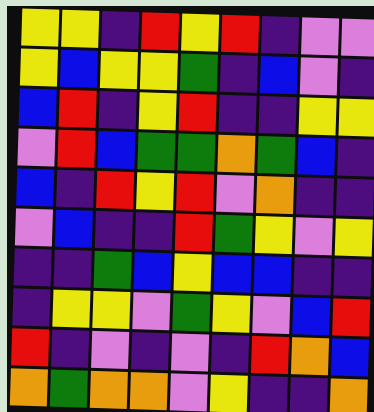[["yellow", "yellow", "indigo", "red", "yellow", "red", "indigo", "violet", "violet"], ["yellow", "blue", "yellow", "yellow", "green", "indigo", "blue", "violet", "indigo"], ["blue", "red", "indigo", "yellow", "red", "indigo", "indigo", "yellow", "yellow"], ["violet", "red", "blue", "green", "green", "orange", "green", "blue", "indigo"], ["blue", "indigo", "red", "yellow", "red", "violet", "orange", "indigo", "indigo"], ["violet", "blue", "indigo", "indigo", "red", "green", "yellow", "violet", "yellow"], ["indigo", "indigo", "green", "blue", "yellow", "blue", "blue", "indigo", "indigo"], ["indigo", "yellow", "yellow", "violet", "green", "yellow", "violet", "blue", "red"], ["red", "indigo", "violet", "indigo", "violet", "indigo", "red", "orange", "blue"], ["orange", "green", "orange", "orange", "violet", "yellow", "indigo", "indigo", "orange"]]